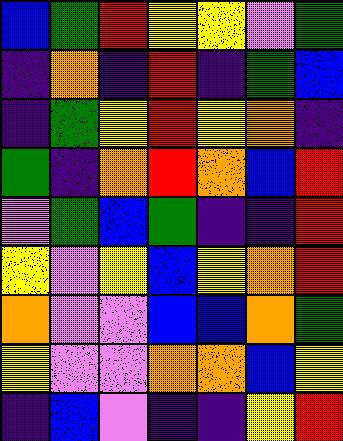[["blue", "green", "red", "yellow", "yellow", "violet", "green"], ["indigo", "orange", "indigo", "red", "indigo", "green", "blue"], ["indigo", "green", "yellow", "red", "yellow", "orange", "indigo"], ["green", "indigo", "orange", "red", "orange", "blue", "red"], ["violet", "green", "blue", "green", "indigo", "indigo", "red"], ["yellow", "violet", "yellow", "blue", "yellow", "orange", "red"], ["orange", "violet", "violet", "blue", "blue", "orange", "green"], ["yellow", "violet", "violet", "orange", "orange", "blue", "yellow"], ["indigo", "blue", "violet", "indigo", "indigo", "yellow", "red"]]